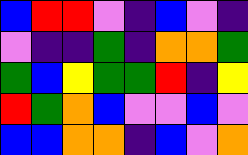[["blue", "red", "red", "violet", "indigo", "blue", "violet", "indigo"], ["violet", "indigo", "indigo", "green", "indigo", "orange", "orange", "green"], ["green", "blue", "yellow", "green", "green", "red", "indigo", "yellow"], ["red", "green", "orange", "blue", "violet", "violet", "blue", "violet"], ["blue", "blue", "orange", "orange", "indigo", "blue", "violet", "orange"]]